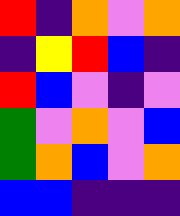[["red", "indigo", "orange", "violet", "orange"], ["indigo", "yellow", "red", "blue", "indigo"], ["red", "blue", "violet", "indigo", "violet"], ["green", "violet", "orange", "violet", "blue"], ["green", "orange", "blue", "violet", "orange"], ["blue", "blue", "indigo", "indigo", "indigo"]]